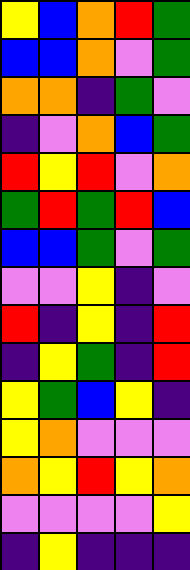[["yellow", "blue", "orange", "red", "green"], ["blue", "blue", "orange", "violet", "green"], ["orange", "orange", "indigo", "green", "violet"], ["indigo", "violet", "orange", "blue", "green"], ["red", "yellow", "red", "violet", "orange"], ["green", "red", "green", "red", "blue"], ["blue", "blue", "green", "violet", "green"], ["violet", "violet", "yellow", "indigo", "violet"], ["red", "indigo", "yellow", "indigo", "red"], ["indigo", "yellow", "green", "indigo", "red"], ["yellow", "green", "blue", "yellow", "indigo"], ["yellow", "orange", "violet", "violet", "violet"], ["orange", "yellow", "red", "yellow", "orange"], ["violet", "violet", "violet", "violet", "yellow"], ["indigo", "yellow", "indigo", "indigo", "indigo"]]